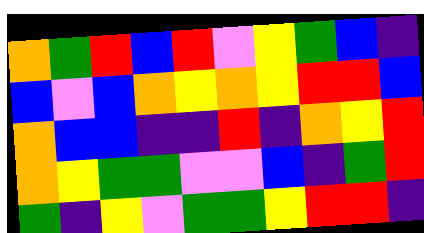[["orange", "green", "red", "blue", "red", "violet", "yellow", "green", "blue", "indigo"], ["blue", "violet", "blue", "orange", "yellow", "orange", "yellow", "red", "red", "blue"], ["orange", "blue", "blue", "indigo", "indigo", "red", "indigo", "orange", "yellow", "red"], ["orange", "yellow", "green", "green", "violet", "violet", "blue", "indigo", "green", "red"], ["green", "indigo", "yellow", "violet", "green", "green", "yellow", "red", "red", "indigo"]]